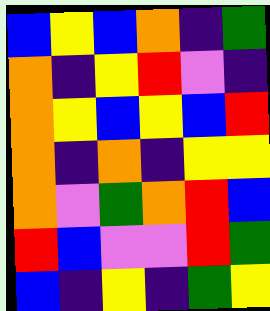[["blue", "yellow", "blue", "orange", "indigo", "green"], ["orange", "indigo", "yellow", "red", "violet", "indigo"], ["orange", "yellow", "blue", "yellow", "blue", "red"], ["orange", "indigo", "orange", "indigo", "yellow", "yellow"], ["orange", "violet", "green", "orange", "red", "blue"], ["red", "blue", "violet", "violet", "red", "green"], ["blue", "indigo", "yellow", "indigo", "green", "yellow"]]